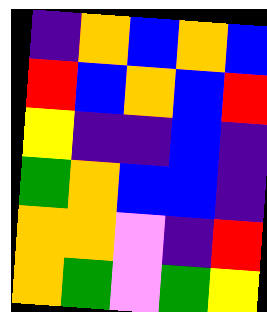[["indigo", "orange", "blue", "orange", "blue"], ["red", "blue", "orange", "blue", "red"], ["yellow", "indigo", "indigo", "blue", "indigo"], ["green", "orange", "blue", "blue", "indigo"], ["orange", "orange", "violet", "indigo", "red"], ["orange", "green", "violet", "green", "yellow"]]